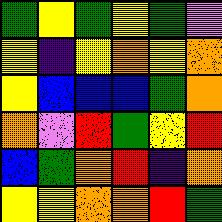[["green", "yellow", "green", "yellow", "green", "violet"], ["yellow", "indigo", "yellow", "orange", "yellow", "orange"], ["yellow", "blue", "blue", "blue", "green", "orange"], ["orange", "violet", "red", "green", "yellow", "red"], ["blue", "green", "orange", "red", "indigo", "orange"], ["yellow", "yellow", "orange", "orange", "red", "green"]]